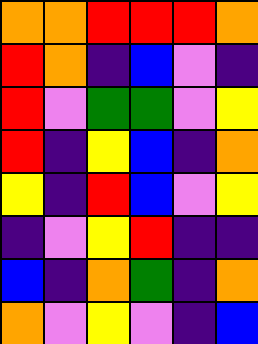[["orange", "orange", "red", "red", "red", "orange"], ["red", "orange", "indigo", "blue", "violet", "indigo"], ["red", "violet", "green", "green", "violet", "yellow"], ["red", "indigo", "yellow", "blue", "indigo", "orange"], ["yellow", "indigo", "red", "blue", "violet", "yellow"], ["indigo", "violet", "yellow", "red", "indigo", "indigo"], ["blue", "indigo", "orange", "green", "indigo", "orange"], ["orange", "violet", "yellow", "violet", "indigo", "blue"]]